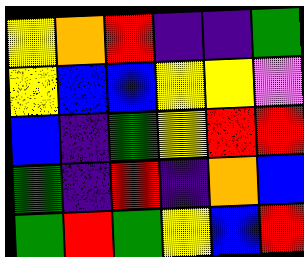[["yellow", "orange", "red", "indigo", "indigo", "green"], ["yellow", "blue", "blue", "yellow", "yellow", "violet"], ["blue", "indigo", "green", "yellow", "red", "red"], ["green", "indigo", "red", "indigo", "orange", "blue"], ["green", "red", "green", "yellow", "blue", "red"]]